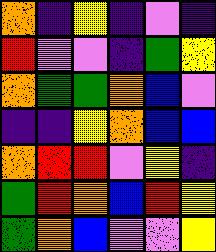[["orange", "indigo", "yellow", "indigo", "violet", "indigo"], ["red", "violet", "violet", "indigo", "green", "yellow"], ["orange", "green", "green", "orange", "blue", "violet"], ["indigo", "indigo", "yellow", "orange", "blue", "blue"], ["orange", "red", "red", "violet", "yellow", "indigo"], ["green", "red", "orange", "blue", "red", "yellow"], ["green", "orange", "blue", "violet", "violet", "yellow"]]